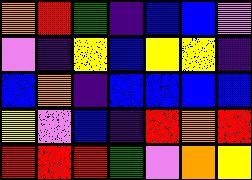[["orange", "red", "green", "indigo", "blue", "blue", "violet"], ["violet", "indigo", "yellow", "blue", "yellow", "yellow", "indigo"], ["blue", "orange", "indigo", "blue", "blue", "blue", "blue"], ["yellow", "violet", "blue", "indigo", "red", "orange", "red"], ["red", "red", "red", "green", "violet", "orange", "yellow"]]